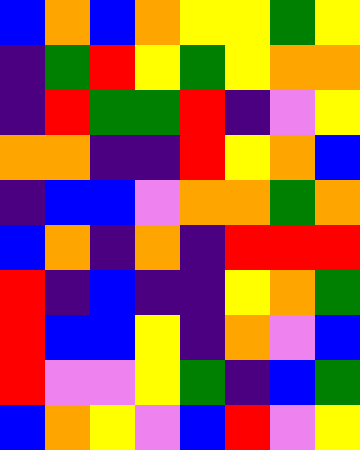[["blue", "orange", "blue", "orange", "yellow", "yellow", "green", "yellow"], ["indigo", "green", "red", "yellow", "green", "yellow", "orange", "orange"], ["indigo", "red", "green", "green", "red", "indigo", "violet", "yellow"], ["orange", "orange", "indigo", "indigo", "red", "yellow", "orange", "blue"], ["indigo", "blue", "blue", "violet", "orange", "orange", "green", "orange"], ["blue", "orange", "indigo", "orange", "indigo", "red", "red", "red"], ["red", "indigo", "blue", "indigo", "indigo", "yellow", "orange", "green"], ["red", "blue", "blue", "yellow", "indigo", "orange", "violet", "blue"], ["red", "violet", "violet", "yellow", "green", "indigo", "blue", "green"], ["blue", "orange", "yellow", "violet", "blue", "red", "violet", "yellow"]]